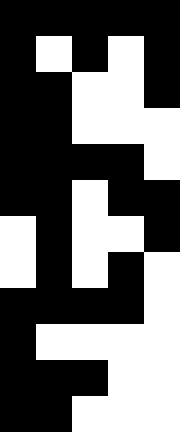[["black", "black", "black", "black", "black"], ["black", "white", "black", "white", "black"], ["black", "black", "white", "white", "black"], ["black", "black", "white", "white", "white"], ["black", "black", "black", "black", "white"], ["black", "black", "white", "black", "black"], ["white", "black", "white", "white", "black"], ["white", "black", "white", "black", "white"], ["black", "black", "black", "black", "white"], ["black", "white", "white", "white", "white"], ["black", "black", "black", "white", "white"], ["black", "black", "white", "white", "white"]]